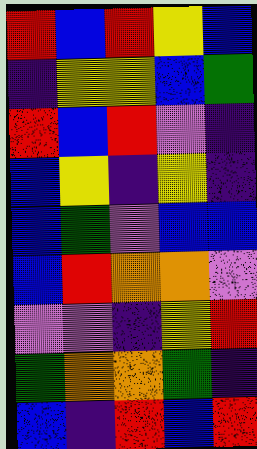[["red", "blue", "red", "yellow", "blue"], ["indigo", "yellow", "yellow", "blue", "green"], ["red", "blue", "red", "violet", "indigo"], ["blue", "yellow", "indigo", "yellow", "indigo"], ["blue", "green", "violet", "blue", "blue"], ["blue", "red", "orange", "orange", "violet"], ["violet", "violet", "indigo", "yellow", "red"], ["green", "orange", "orange", "green", "indigo"], ["blue", "indigo", "red", "blue", "red"]]